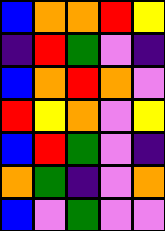[["blue", "orange", "orange", "red", "yellow"], ["indigo", "red", "green", "violet", "indigo"], ["blue", "orange", "red", "orange", "violet"], ["red", "yellow", "orange", "violet", "yellow"], ["blue", "red", "green", "violet", "indigo"], ["orange", "green", "indigo", "violet", "orange"], ["blue", "violet", "green", "violet", "violet"]]